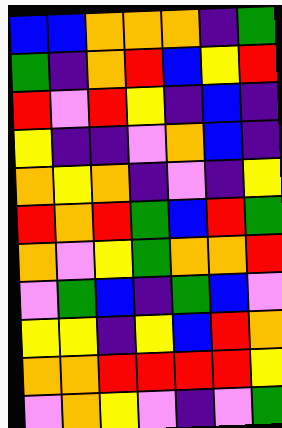[["blue", "blue", "orange", "orange", "orange", "indigo", "green"], ["green", "indigo", "orange", "red", "blue", "yellow", "red"], ["red", "violet", "red", "yellow", "indigo", "blue", "indigo"], ["yellow", "indigo", "indigo", "violet", "orange", "blue", "indigo"], ["orange", "yellow", "orange", "indigo", "violet", "indigo", "yellow"], ["red", "orange", "red", "green", "blue", "red", "green"], ["orange", "violet", "yellow", "green", "orange", "orange", "red"], ["violet", "green", "blue", "indigo", "green", "blue", "violet"], ["yellow", "yellow", "indigo", "yellow", "blue", "red", "orange"], ["orange", "orange", "red", "red", "red", "red", "yellow"], ["violet", "orange", "yellow", "violet", "indigo", "violet", "green"]]